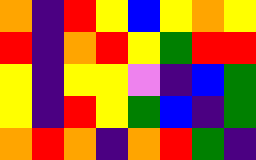[["orange", "indigo", "red", "yellow", "blue", "yellow", "orange", "yellow"], ["red", "indigo", "orange", "red", "yellow", "green", "red", "red"], ["yellow", "indigo", "yellow", "yellow", "violet", "indigo", "blue", "green"], ["yellow", "indigo", "red", "yellow", "green", "blue", "indigo", "green"], ["orange", "red", "orange", "indigo", "orange", "red", "green", "indigo"]]